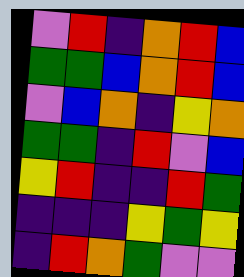[["violet", "red", "indigo", "orange", "red", "blue"], ["green", "green", "blue", "orange", "red", "blue"], ["violet", "blue", "orange", "indigo", "yellow", "orange"], ["green", "green", "indigo", "red", "violet", "blue"], ["yellow", "red", "indigo", "indigo", "red", "green"], ["indigo", "indigo", "indigo", "yellow", "green", "yellow"], ["indigo", "red", "orange", "green", "violet", "violet"]]